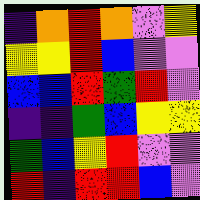[["indigo", "orange", "red", "orange", "violet", "yellow"], ["yellow", "yellow", "red", "blue", "violet", "violet"], ["blue", "blue", "red", "green", "red", "violet"], ["indigo", "indigo", "green", "blue", "yellow", "yellow"], ["green", "blue", "yellow", "red", "violet", "violet"], ["red", "indigo", "red", "red", "blue", "violet"]]